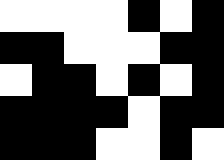[["white", "white", "white", "white", "black", "white", "black"], ["black", "black", "white", "white", "white", "black", "black"], ["white", "black", "black", "white", "black", "white", "black"], ["black", "black", "black", "black", "white", "black", "black"], ["black", "black", "black", "white", "white", "black", "white"]]